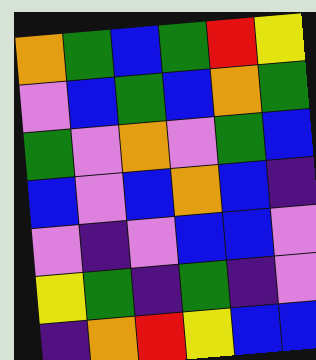[["orange", "green", "blue", "green", "red", "yellow"], ["violet", "blue", "green", "blue", "orange", "green"], ["green", "violet", "orange", "violet", "green", "blue"], ["blue", "violet", "blue", "orange", "blue", "indigo"], ["violet", "indigo", "violet", "blue", "blue", "violet"], ["yellow", "green", "indigo", "green", "indigo", "violet"], ["indigo", "orange", "red", "yellow", "blue", "blue"]]